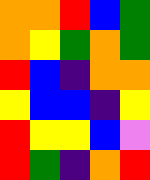[["orange", "orange", "red", "blue", "green"], ["orange", "yellow", "green", "orange", "green"], ["red", "blue", "indigo", "orange", "orange"], ["yellow", "blue", "blue", "indigo", "yellow"], ["red", "yellow", "yellow", "blue", "violet"], ["red", "green", "indigo", "orange", "red"]]